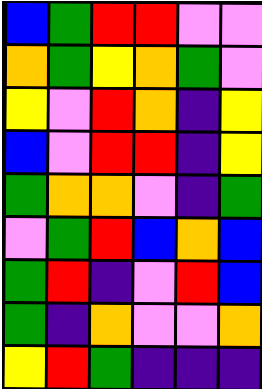[["blue", "green", "red", "red", "violet", "violet"], ["orange", "green", "yellow", "orange", "green", "violet"], ["yellow", "violet", "red", "orange", "indigo", "yellow"], ["blue", "violet", "red", "red", "indigo", "yellow"], ["green", "orange", "orange", "violet", "indigo", "green"], ["violet", "green", "red", "blue", "orange", "blue"], ["green", "red", "indigo", "violet", "red", "blue"], ["green", "indigo", "orange", "violet", "violet", "orange"], ["yellow", "red", "green", "indigo", "indigo", "indigo"]]